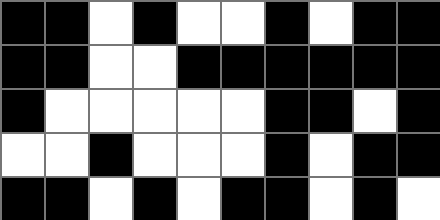[["black", "black", "white", "black", "white", "white", "black", "white", "black", "black"], ["black", "black", "white", "white", "black", "black", "black", "black", "black", "black"], ["black", "white", "white", "white", "white", "white", "black", "black", "white", "black"], ["white", "white", "black", "white", "white", "white", "black", "white", "black", "black"], ["black", "black", "white", "black", "white", "black", "black", "white", "black", "white"]]